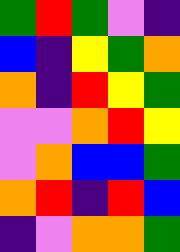[["green", "red", "green", "violet", "indigo"], ["blue", "indigo", "yellow", "green", "orange"], ["orange", "indigo", "red", "yellow", "green"], ["violet", "violet", "orange", "red", "yellow"], ["violet", "orange", "blue", "blue", "green"], ["orange", "red", "indigo", "red", "blue"], ["indigo", "violet", "orange", "orange", "green"]]